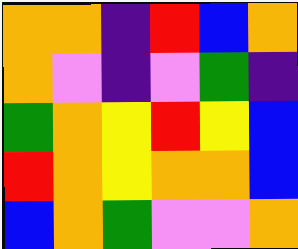[["orange", "orange", "indigo", "red", "blue", "orange"], ["orange", "violet", "indigo", "violet", "green", "indigo"], ["green", "orange", "yellow", "red", "yellow", "blue"], ["red", "orange", "yellow", "orange", "orange", "blue"], ["blue", "orange", "green", "violet", "violet", "orange"]]